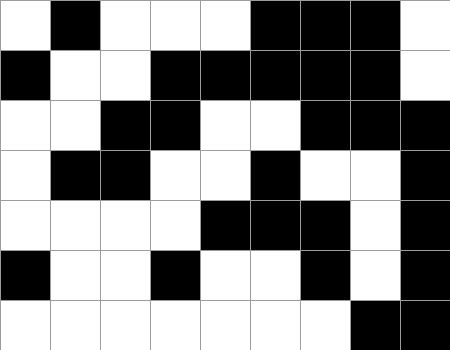[["white", "black", "white", "white", "white", "black", "black", "black", "white"], ["black", "white", "white", "black", "black", "black", "black", "black", "white"], ["white", "white", "black", "black", "white", "white", "black", "black", "black"], ["white", "black", "black", "white", "white", "black", "white", "white", "black"], ["white", "white", "white", "white", "black", "black", "black", "white", "black"], ["black", "white", "white", "black", "white", "white", "black", "white", "black"], ["white", "white", "white", "white", "white", "white", "white", "black", "black"]]